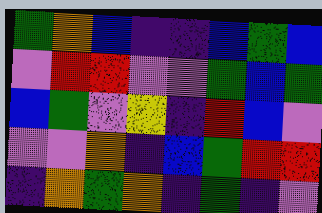[["green", "orange", "blue", "indigo", "indigo", "blue", "green", "blue"], ["violet", "red", "red", "violet", "violet", "green", "blue", "green"], ["blue", "green", "violet", "yellow", "indigo", "red", "blue", "violet"], ["violet", "violet", "orange", "indigo", "blue", "green", "red", "red"], ["indigo", "orange", "green", "orange", "indigo", "green", "indigo", "violet"]]